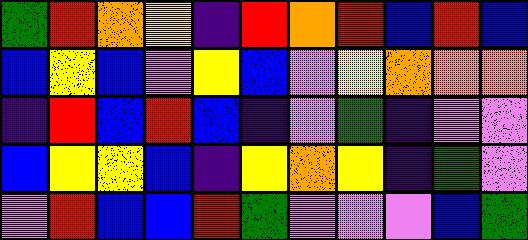[["green", "red", "orange", "yellow", "indigo", "red", "orange", "red", "blue", "red", "blue"], ["blue", "yellow", "blue", "violet", "yellow", "blue", "violet", "yellow", "orange", "orange", "orange"], ["indigo", "red", "blue", "red", "blue", "indigo", "violet", "green", "indigo", "violet", "violet"], ["blue", "yellow", "yellow", "blue", "indigo", "yellow", "orange", "yellow", "indigo", "green", "violet"], ["violet", "red", "blue", "blue", "red", "green", "violet", "violet", "violet", "blue", "green"]]